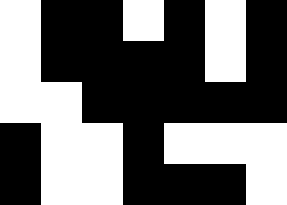[["white", "black", "black", "white", "black", "white", "black"], ["white", "black", "black", "black", "black", "white", "black"], ["white", "white", "black", "black", "black", "black", "black"], ["black", "white", "white", "black", "white", "white", "white"], ["black", "white", "white", "black", "black", "black", "white"]]